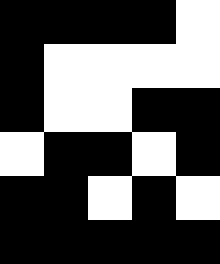[["black", "black", "black", "black", "white"], ["black", "white", "white", "white", "white"], ["black", "white", "white", "black", "black"], ["white", "black", "black", "white", "black"], ["black", "black", "white", "black", "white"], ["black", "black", "black", "black", "black"]]